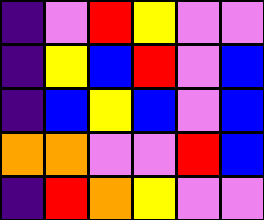[["indigo", "violet", "red", "yellow", "violet", "violet"], ["indigo", "yellow", "blue", "red", "violet", "blue"], ["indigo", "blue", "yellow", "blue", "violet", "blue"], ["orange", "orange", "violet", "violet", "red", "blue"], ["indigo", "red", "orange", "yellow", "violet", "violet"]]